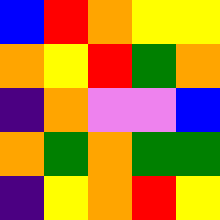[["blue", "red", "orange", "yellow", "yellow"], ["orange", "yellow", "red", "green", "orange"], ["indigo", "orange", "violet", "violet", "blue"], ["orange", "green", "orange", "green", "green"], ["indigo", "yellow", "orange", "red", "yellow"]]